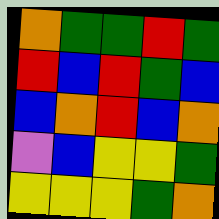[["orange", "green", "green", "red", "green"], ["red", "blue", "red", "green", "blue"], ["blue", "orange", "red", "blue", "orange"], ["violet", "blue", "yellow", "yellow", "green"], ["yellow", "yellow", "yellow", "green", "orange"]]